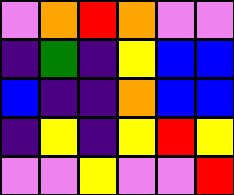[["violet", "orange", "red", "orange", "violet", "violet"], ["indigo", "green", "indigo", "yellow", "blue", "blue"], ["blue", "indigo", "indigo", "orange", "blue", "blue"], ["indigo", "yellow", "indigo", "yellow", "red", "yellow"], ["violet", "violet", "yellow", "violet", "violet", "red"]]